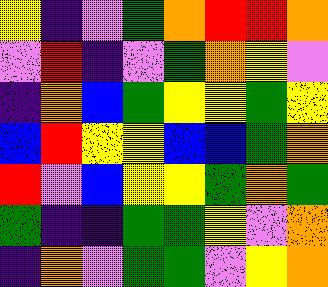[["yellow", "indigo", "violet", "green", "orange", "red", "red", "orange"], ["violet", "red", "indigo", "violet", "green", "orange", "yellow", "violet"], ["indigo", "orange", "blue", "green", "yellow", "yellow", "green", "yellow"], ["blue", "red", "yellow", "yellow", "blue", "blue", "green", "orange"], ["red", "violet", "blue", "yellow", "yellow", "green", "orange", "green"], ["green", "indigo", "indigo", "green", "green", "yellow", "violet", "orange"], ["indigo", "orange", "violet", "green", "green", "violet", "yellow", "orange"]]